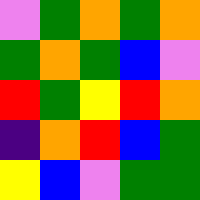[["violet", "green", "orange", "green", "orange"], ["green", "orange", "green", "blue", "violet"], ["red", "green", "yellow", "red", "orange"], ["indigo", "orange", "red", "blue", "green"], ["yellow", "blue", "violet", "green", "green"]]